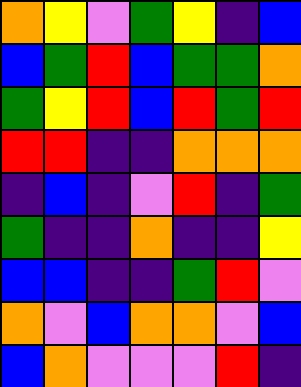[["orange", "yellow", "violet", "green", "yellow", "indigo", "blue"], ["blue", "green", "red", "blue", "green", "green", "orange"], ["green", "yellow", "red", "blue", "red", "green", "red"], ["red", "red", "indigo", "indigo", "orange", "orange", "orange"], ["indigo", "blue", "indigo", "violet", "red", "indigo", "green"], ["green", "indigo", "indigo", "orange", "indigo", "indigo", "yellow"], ["blue", "blue", "indigo", "indigo", "green", "red", "violet"], ["orange", "violet", "blue", "orange", "orange", "violet", "blue"], ["blue", "orange", "violet", "violet", "violet", "red", "indigo"]]